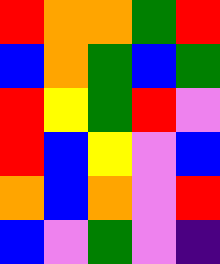[["red", "orange", "orange", "green", "red"], ["blue", "orange", "green", "blue", "green"], ["red", "yellow", "green", "red", "violet"], ["red", "blue", "yellow", "violet", "blue"], ["orange", "blue", "orange", "violet", "red"], ["blue", "violet", "green", "violet", "indigo"]]